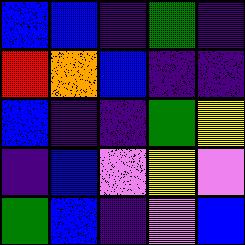[["blue", "blue", "indigo", "green", "indigo"], ["red", "orange", "blue", "indigo", "indigo"], ["blue", "indigo", "indigo", "green", "yellow"], ["indigo", "blue", "violet", "yellow", "violet"], ["green", "blue", "indigo", "violet", "blue"]]